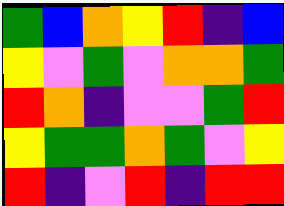[["green", "blue", "orange", "yellow", "red", "indigo", "blue"], ["yellow", "violet", "green", "violet", "orange", "orange", "green"], ["red", "orange", "indigo", "violet", "violet", "green", "red"], ["yellow", "green", "green", "orange", "green", "violet", "yellow"], ["red", "indigo", "violet", "red", "indigo", "red", "red"]]